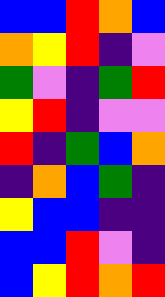[["blue", "blue", "red", "orange", "blue"], ["orange", "yellow", "red", "indigo", "violet"], ["green", "violet", "indigo", "green", "red"], ["yellow", "red", "indigo", "violet", "violet"], ["red", "indigo", "green", "blue", "orange"], ["indigo", "orange", "blue", "green", "indigo"], ["yellow", "blue", "blue", "indigo", "indigo"], ["blue", "blue", "red", "violet", "indigo"], ["blue", "yellow", "red", "orange", "red"]]